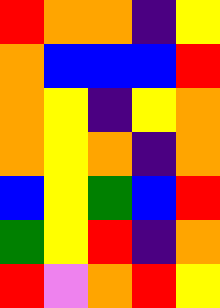[["red", "orange", "orange", "indigo", "yellow"], ["orange", "blue", "blue", "blue", "red"], ["orange", "yellow", "indigo", "yellow", "orange"], ["orange", "yellow", "orange", "indigo", "orange"], ["blue", "yellow", "green", "blue", "red"], ["green", "yellow", "red", "indigo", "orange"], ["red", "violet", "orange", "red", "yellow"]]